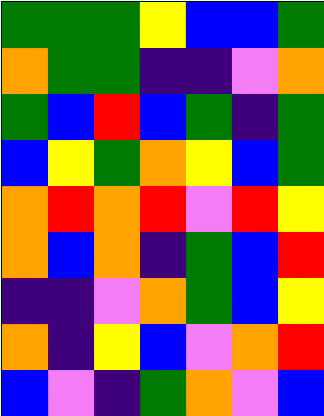[["green", "green", "green", "yellow", "blue", "blue", "green"], ["orange", "green", "green", "indigo", "indigo", "violet", "orange"], ["green", "blue", "red", "blue", "green", "indigo", "green"], ["blue", "yellow", "green", "orange", "yellow", "blue", "green"], ["orange", "red", "orange", "red", "violet", "red", "yellow"], ["orange", "blue", "orange", "indigo", "green", "blue", "red"], ["indigo", "indigo", "violet", "orange", "green", "blue", "yellow"], ["orange", "indigo", "yellow", "blue", "violet", "orange", "red"], ["blue", "violet", "indigo", "green", "orange", "violet", "blue"]]